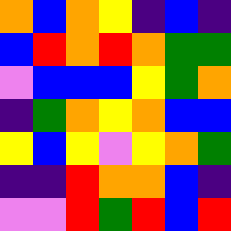[["orange", "blue", "orange", "yellow", "indigo", "blue", "indigo"], ["blue", "red", "orange", "red", "orange", "green", "green"], ["violet", "blue", "blue", "blue", "yellow", "green", "orange"], ["indigo", "green", "orange", "yellow", "orange", "blue", "blue"], ["yellow", "blue", "yellow", "violet", "yellow", "orange", "green"], ["indigo", "indigo", "red", "orange", "orange", "blue", "indigo"], ["violet", "violet", "red", "green", "red", "blue", "red"]]